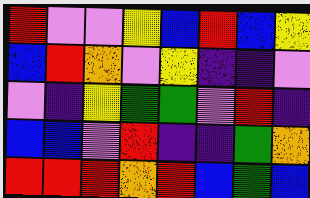[["red", "violet", "violet", "yellow", "blue", "red", "blue", "yellow"], ["blue", "red", "orange", "violet", "yellow", "indigo", "indigo", "violet"], ["violet", "indigo", "yellow", "green", "green", "violet", "red", "indigo"], ["blue", "blue", "violet", "red", "indigo", "indigo", "green", "orange"], ["red", "red", "red", "orange", "red", "blue", "green", "blue"]]